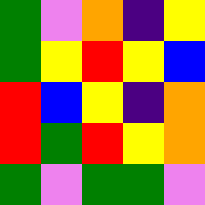[["green", "violet", "orange", "indigo", "yellow"], ["green", "yellow", "red", "yellow", "blue"], ["red", "blue", "yellow", "indigo", "orange"], ["red", "green", "red", "yellow", "orange"], ["green", "violet", "green", "green", "violet"]]